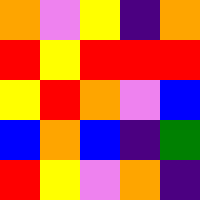[["orange", "violet", "yellow", "indigo", "orange"], ["red", "yellow", "red", "red", "red"], ["yellow", "red", "orange", "violet", "blue"], ["blue", "orange", "blue", "indigo", "green"], ["red", "yellow", "violet", "orange", "indigo"]]